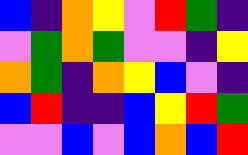[["blue", "indigo", "orange", "yellow", "violet", "red", "green", "indigo"], ["violet", "green", "orange", "green", "violet", "violet", "indigo", "yellow"], ["orange", "green", "indigo", "orange", "yellow", "blue", "violet", "indigo"], ["blue", "red", "indigo", "indigo", "blue", "yellow", "red", "green"], ["violet", "violet", "blue", "violet", "blue", "orange", "blue", "red"]]